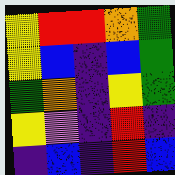[["yellow", "red", "red", "orange", "green"], ["yellow", "blue", "indigo", "blue", "green"], ["green", "orange", "indigo", "yellow", "green"], ["yellow", "violet", "indigo", "red", "indigo"], ["indigo", "blue", "indigo", "red", "blue"]]